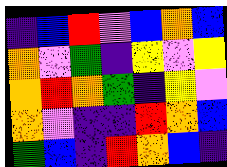[["indigo", "blue", "red", "violet", "blue", "orange", "blue"], ["orange", "violet", "green", "indigo", "yellow", "violet", "yellow"], ["orange", "red", "orange", "green", "indigo", "yellow", "violet"], ["orange", "violet", "indigo", "indigo", "red", "orange", "blue"], ["green", "blue", "indigo", "red", "orange", "blue", "indigo"]]